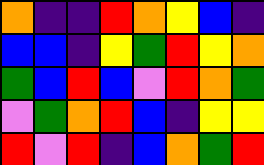[["orange", "indigo", "indigo", "red", "orange", "yellow", "blue", "indigo"], ["blue", "blue", "indigo", "yellow", "green", "red", "yellow", "orange"], ["green", "blue", "red", "blue", "violet", "red", "orange", "green"], ["violet", "green", "orange", "red", "blue", "indigo", "yellow", "yellow"], ["red", "violet", "red", "indigo", "blue", "orange", "green", "red"]]